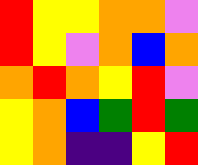[["red", "yellow", "yellow", "orange", "orange", "violet"], ["red", "yellow", "violet", "orange", "blue", "orange"], ["orange", "red", "orange", "yellow", "red", "violet"], ["yellow", "orange", "blue", "green", "red", "green"], ["yellow", "orange", "indigo", "indigo", "yellow", "red"]]